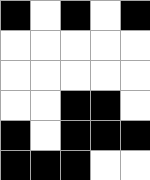[["black", "white", "black", "white", "black"], ["white", "white", "white", "white", "white"], ["white", "white", "white", "white", "white"], ["white", "white", "black", "black", "white"], ["black", "white", "black", "black", "black"], ["black", "black", "black", "white", "white"]]